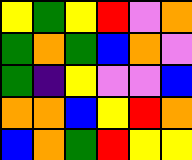[["yellow", "green", "yellow", "red", "violet", "orange"], ["green", "orange", "green", "blue", "orange", "violet"], ["green", "indigo", "yellow", "violet", "violet", "blue"], ["orange", "orange", "blue", "yellow", "red", "orange"], ["blue", "orange", "green", "red", "yellow", "yellow"]]